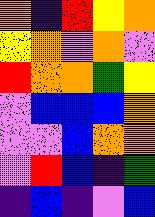[["orange", "indigo", "red", "yellow", "orange"], ["yellow", "orange", "violet", "orange", "violet"], ["red", "orange", "orange", "green", "yellow"], ["violet", "blue", "blue", "blue", "orange"], ["violet", "violet", "blue", "orange", "orange"], ["violet", "red", "blue", "indigo", "green"], ["indigo", "blue", "indigo", "violet", "blue"]]